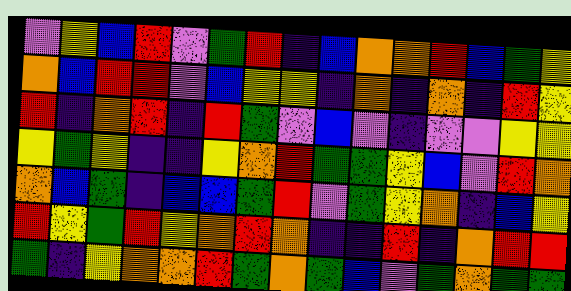[["violet", "yellow", "blue", "red", "violet", "green", "red", "indigo", "blue", "orange", "orange", "red", "blue", "green", "yellow"], ["orange", "blue", "red", "red", "violet", "blue", "yellow", "yellow", "indigo", "orange", "indigo", "orange", "indigo", "red", "yellow"], ["red", "indigo", "orange", "red", "indigo", "red", "green", "violet", "blue", "violet", "indigo", "violet", "violet", "yellow", "yellow"], ["yellow", "green", "yellow", "indigo", "indigo", "yellow", "orange", "red", "green", "green", "yellow", "blue", "violet", "red", "orange"], ["orange", "blue", "green", "indigo", "blue", "blue", "green", "red", "violet", "green", "yellow", "orange", "indigo", "blue", "yellow"], ["red", "yellow", "green", "red", "yellow", "orange", "red", "orange", "indigo", "indigo", "red", "indigo", "orange", "red", "red"], ["green", "indigo", "yellow", "orange", "orange", "red", "green", "orange", "green", "blue", "violet", "green", "orange", "green", "green"]]